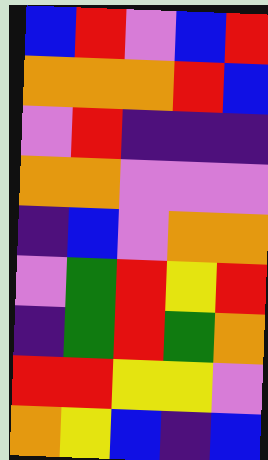[["blue", "red", "violet", "blue", "red"], ["orange", "orange", "orange", "red", "blue"], ["violet", "red", "indigo", "indigo", "indigo"], ["orange", "orange", "violet", "violet", "violet"], ["indigo", "blue", "violet", "orange", "orange"], ["violet", "green", "red", "yellow", "red"], ["indigo", "green", "red", "green", "orange"], ["red", "red", "yellow", "yellow", "violet"], ["orange", "yellow", "blue", "indigo", "blue"]]